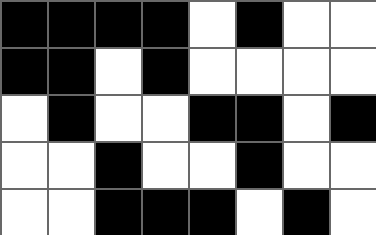[["black", "black", "black", "black", "white", "black", "white", "white"], ["black", "black", "white", "black", "white", "white", "white", "white"], ["white", "black", "white", "white", "black", "black", "white", "black"], ["white", "white", "black", "white", "white", "black", "white", "white"], ["white", "white", "black", "black", "black", "white", "black", "white"]]